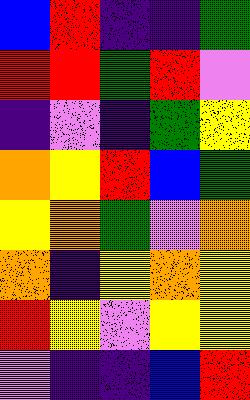[["blue", "red", "indigo", "indigo", "green"], ["red", "red", "green", "red", "violet"], ["indigo", "violet", "indigo", "green", "yellow"], ["orange", "yellow", "red", "blue", "green"], ["yellow", "orange", "green", "violet", "orange"], ["orange", "indigo", "yellow", "orange", "yellow"], ["red", "yellow", "violet", "yellow", "yellow"], ["violet", "indigo", "indigo", "blue", "red"]]